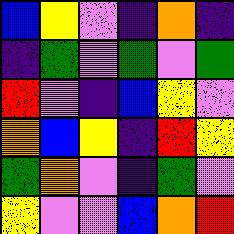[["blue", "yellow", "violet", "indigo", "orange", "indigo"], ["indigo", "green", "violet", "green", "violet", "green"], ["red", "violet", "indigo", "blue", "yellow", "violet"], ["orange", "blue", "yellow", "indigo", "red", "yellow"], ["green", "orange", "violet", "indigo", "green", "violet"], ["yellow", "violet", "violet", "blue", "orange", "red"]]